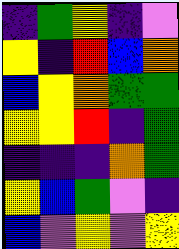[["indigo", "green", "yellow", "indigo", "violet"], ["yellow", "indigo", "red", "blue", "orange"], ["blue", "yellow", "orange", "green", "green"], ["yellow", "yellow", "red", "indigo", "green"], ["indigo", "indigo", "indigo", "orange", "green"], ["yellow", "blue", "green", "violet", "indigo"], ["blue", "violet", "yellow", "violet", "yellow"]]